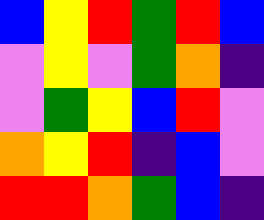[["blue", "yellow", "red", "green", "red", "blue"], ["violet", "yellow", "violet", "green", "orange", "indigo"], ["violet", "green", "yellow", "blue", "red", "violet"], ["orange", "yellow", "red", "indigo", "blue", "violet"], ["red", "red", "orange", "green", "blue", "indigo"]]